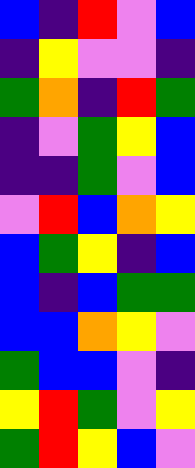[["blue", "indigo", "red", "violet", "blue"], ["indigo", "yellow", "violet", "violet", "indigo"], ["green", "orange", "indigo", "red", "green"], ["indigo", "violet", "green", "yellow", "blue"], ["indigo", "indigo", "green", "violet", "blue"], ["violet", "red", "blue", "orange", "yellow"], ["blue", "green", "yellow", "indigo", "blue"], ["blue", "indigo", "blue", "green", "green"], ["blue", "blue", "orange", "yellow", "violet"], ["green", "blue", "blue", "violet", "indigo"], ["yellow", "red", "green", "violet", "yellow"], ["green", "red", "yellow", "blue", "violet"]]